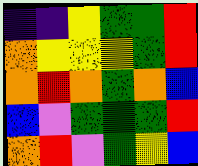[["indigo", "indigo", "yellow", "green", "green", "red"], ["orange", "yellow", "yellow", "yellow", "green", "red"], ["orange", "red", "orange", "green", "orange", "blue"], ["blue", "violet", "green", "green", "green", "red"], ["orange", "red", "violet", "green", "yellow", "blue"]]